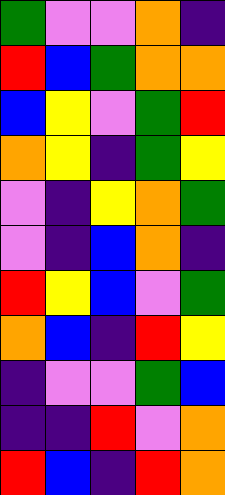[["green", "violet", "violet", "orange", "indigo"], ["red", "blue", "green", "orange", "orange"], ["blue", "yellow", "violet", "green", "red"], ["orange", "yellow", "indigo", "green", "yellow"], ["violet", "indigo", "yellow", "orange", "green"], ["violet", "indigo", "blue", "orange", "indigo"], ["red", "yellow", "blue", "violet", "green"], ["orange", "blue", "indigo", "red", "yellow"], ["indigo", "violet", "violet", "green", "blue"], ["indigo", "indigo", "red", "violet", "orange"], ["red", "blue", "indigo", "red", "orange"]]